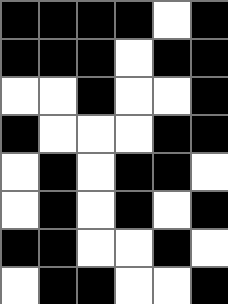[["black", "black", "black", "black", "white", "black"], ["black", "black", "black", "white", "black", "black"], ["white", "white", "black", "white", "white", "black"], ["black", "white", "white", "white", "black", "black"], ["white", "black", "white", "black", "black", "white"], ["white", "black", "white", "black", "white", "black"], ["black", "black", "white", "white", "black", "white"], ["white", "black", "black", "white", "white", "black"]]